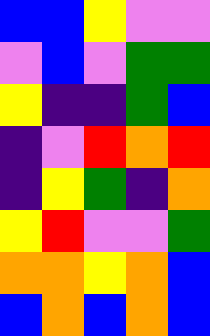[["blue", "blue", "yellow", "violet", "violet"], ["violet", "blue", "violet", "green", "green"], ["yellow", "indigo", "indigo", "green", "blue"], ["indigo", "violet", "red", "orange", "red"], ["indigo", "yellow", "green", "indigo", "orange"], ["yellow", "red", "violet", "violet", "green"], ["orange", "orange", "yellow", "orange", "blue"], ["blue", "orange", "blue", "orange", "blue"]]